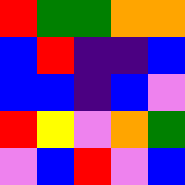[["red", "green", "green", "orange", "orange"], ["blue", "red", "indigo", "indigo", "blue"], ["blue", "blue", "indigo", "blue", "violet"], ["red", "yellow", "violet", "orange", "green"], ["violet", "blue", "red", "violet", "blue"]]